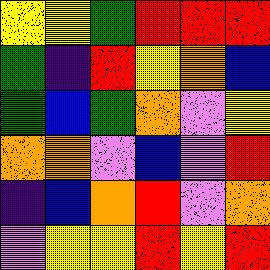[["yellow", "yellow", "green", "red", "red", "red"], ["green", "indigo", "red", "yellow", "orange", "blue"], ["green", "blue", "green", "orange", "violet", "yellow"], ["orange", "orange", "violet", "blue", "violet", "red"], ["indigo", "blue", "orange", "red", "violet", "orange"], ["violet", "yellow", "yellow", "red", "yellow", "red"]]